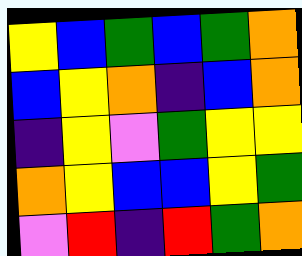[["yellow", "blue", "green", "blue", "green", "orange"], ["blue", "yellow", "orange", "indigo", "blue", "orange"], ["indigo", "yellow", "violet", "green", "yellow", "yellow"], ["orange", "yellow", "blue", "blue", "yellow", "green"], ["violet", "red", "indigo", "red", "green", "orange"]]